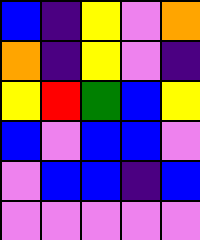[["blue", "indigo", "yellow", "violet", "orange"], ["orange", "indigo", "yellow", "violet", "indigo"], ["yellow", "red", "green", "blue", "yellow"], ["blue", "violet", "blue", "blue", "violet"], ["violet", "blue", "blue", "indigo", "blue"], ["violet", "violet", "violet", "violet", "violet"]]